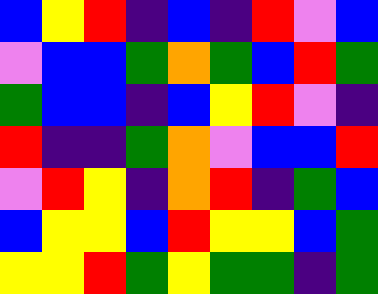[["blue", "yellow", "red", "indigo", "blue", "indigo", "red", "violet", "blue"], ["violet", "blue", "blue", "green", "orange", "green", "blue", "red", "green"], ["green", "blue", "blue", "indigo", "blue", "yellow", "red", "violet", "indigo"], ["red", "indigo", "indigo", "green", "orange", "violet", "blue", "blue", "red"], ["violet", "red", "yellow", "indigo", "orange", "red", "indigo", "green", "blue"], ["blue", "yellow", "yellow", "blue", "red", "yellow", "yellow", "blue", "green"], ["yellow", "yellow", "red", "green", "yellow", "green", "green", "indigo", "green"]]